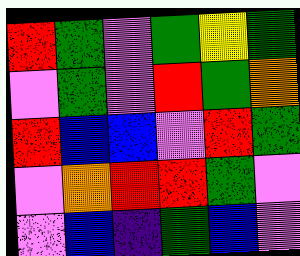[["red", "green", "violet", "green", "yellow", "green"], ["violet", "green", "violet", "red", "green", "orange"], ["red", "blue", "blue", "violet", "red", "green"], ["violet", "orange", "red", "red", "green", "violet"], ["violet", "blue", "indigo", "green", "blue", "violet"]]